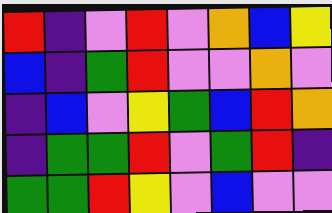[["red", "indigo", "violet", "red", "violet", "orange", "blue", "yellow"], ["blue", "indigo", "green", "red", "violet", "violet", "orange", "violet"], ["indigo", "blue", "violet", "yellow", "green", "blue", "red", "orange"], ["indigo", "green", "green", "red", "violet", "green", "red", "indigo"], ["green", "green", "red", "yellow", "violet", "blue", "violet", "violet"]]